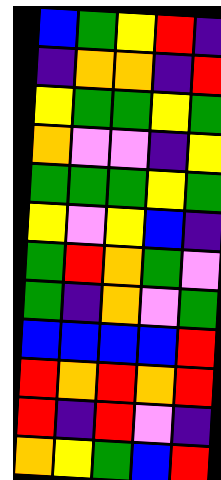[["blue", "green", "yellow", "red", "indigo"], ["indigo", "orange", "orange", "indigo", "red"], ["yellow", "green", "green", "yellow", "green"], ["orange", "violet", "violet", "indigo", "yellow"], ["green", "green", "green", "yellow", "green"], ["yellow", "violet", "yellow", "blue", "indigo"], ["green", "red", "orange", "green", "violet"], ["green", "indigo", "orange", "violet", "green"], ["blue", "blue", "blue", "blue", "red"], ["red", "orange", "red", "orange", "red"], ["red", "indigo", "red", "violet", "indigo"], ["orange", "yellow", "green", "blue", "red"]]